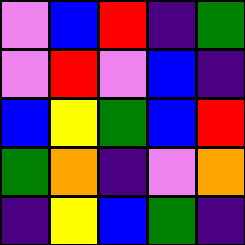[["violet", "blue", "red", "indigo", "green"], ["violet", "red", "violet", "blue", "indigo"], ["blue", "yellow", "green", "blue", "red"], ["green", "orange", "indigo", "violet", "orange"], ["indigo", "yellow", "blue", "green", "indigo"]]